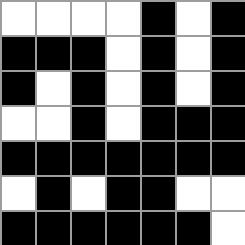[["white", "white", "white", "white", "black", "white", "black"], ["black", "black", "black", "white", "black", "white", "black"], ["black", "white", "black", "white", "black", "white", "black"], ["white", "white", "black", "white", "black", "black", "black"], ["black", "black", "black", "black", "black", "black", "black"], ["white", "black", "white", "black", "black", "white", "white"], ["black", "black", "black", "black", "black", "black", "white"]]